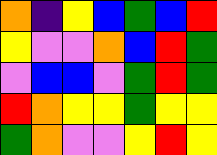[["orange", "indigo", "yellow", "blue", "green", "blue", "red"], ["yellow", "violet", "violet", "orange", "blue", "red", "green"], ["violet", "blue", "blue", "violet", "green", "red", "green"], ["red", "orange", "yellow", "yellow", "green", "yellow", "yellow"], ["green", "orange", "violet", "violet", "yellow", "red", "yellow"]]